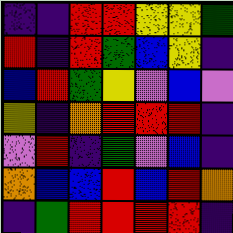[["indigo", "indigo", "red", "red", "yellow", "yellow", "green"], ["red", "indigo", "red", "green", "blue", "yellow", "indigo"], ["blue", "red", "green", "yellow", "violet", "blue", "violet"], ["yellow", "indigo", "orange", "red", "red", "red", "indigo"], ["violet", "red", "indigo", "green", "violet", "blue", "indigo"], ["orange", "blue", "blue", "red", "blue", "red", "orange"], ["indigo", "green", "red", "red", "red", "red", "indigo"]]